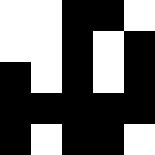[["white", "white", "black", "black", "white"], ["white", "white", "black", "white", "black"], ["black", "white", "black", "white", "black"], ["black", "black", "black", "black", "black"], ["black", "white", "black", "black", "white"]]